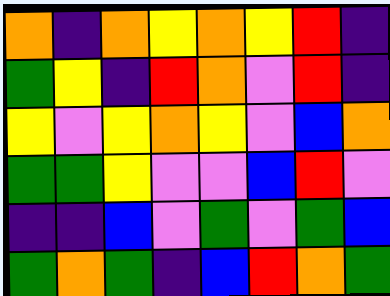[["orange", "indigo", "orange", "yellow", "orange", "yellow", "red", "indigo"], ["green", "yellow", "indigo", "red", "orange", "violet", "red", "indigo"], ["yellow", "violet", "yellow", "orange", "yellow", "violet", "blue", "orange"], ["green", "green", "yellow", "violet", "violet", "blue", "red", "violet"], ["indigo", "indigo", "blue", "violet", "green", "violet", "green", "blue"], ["green", "orange", "green", "indigo", "blue", "red", "orange", "green"]]